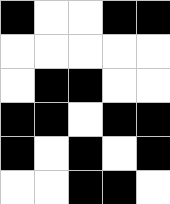[["black", "white", "white", "black", "black"], ["white", "white", "white", "white", "white"], ["white", "black", "black", "white", "white"], ["black", "black", "white", "black", "black"], ["black", "white", "black", "white", "black"], ["white", "white", "black", "black", "white"]]